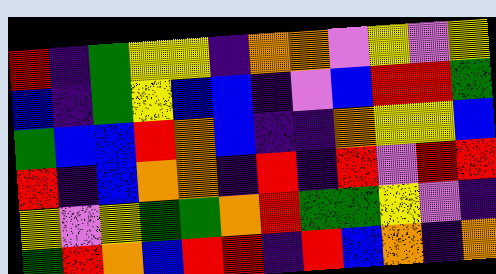[["red", "indigo", "green", "yellow", "yellow", "indigo", "orange", "orange", "violet", "yellow", "violet", "yellow"], ["blue", "indigo", "green", "yellow", "blue", "blue", "indigo", "violet", "blue", "red", "red", "green"], ["green", "blue", "blue", "red", "orange", "blue", "indigo", "indigo", "orange", "yellow", "yellow", "blue"], ["red", "indigo", "blue", "orange", "orange", "indigo", "red", "indigo", "red", "violet", "red", "red"], ["yellow", "violet", "yellow", "green", "green", "orange", "red", "green", "green", "yellow", "violet", "indigo"], ["green", "red", "orange", "blue", "red", "red", "indigo", "red", "blue", "orange", "indigo", "orange"]]